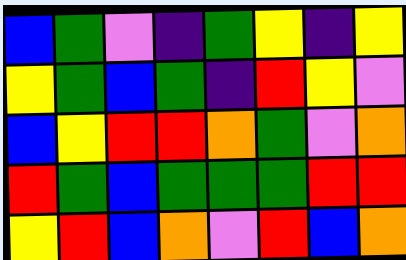[["blue", "green", "violet", "indigo", "green", "yellow", "indigo", "yellow"], ["yellow", "green", "blue", "green", "indigo", "red", "yellow", "violet"], ["blue", "yellow", "red", "red", "orange", "green", "violet", "orange"], ["red", "green", "blue", "green", "green", "green", "red", "red"], ["yellow", "red", "blue", "orange", "violet", "red", "blue", "orange"]]